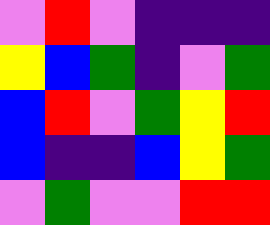[["violet", "red", "violet", "indigo", "indigo", "indigo"], ["yellow", "blue", "green", "indigo", "violet", "green"], ["blue", "red", "violet", "green", "yellow", "red"], ["blue", "indigo", "indigo", "blue", "yellow", "green"], ["violet", "green", "violet", "violet", "red", "red"]]